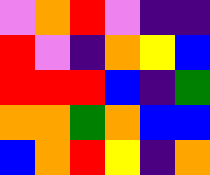[["violet", "orange", "red", "violet", "indigo", "indigo"], ["red", "violet", "indigo", "orange", "yellow", "blue"], ["red", "red", "red", "blue", "indigo", "green"], ["orange", "orange", "green", "orange", "blue", "blue"], ["blue", "orange", "red", "yellow", "indigo", "orange"]]